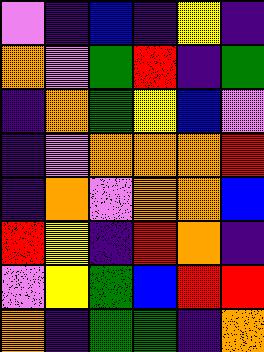[["violet", "indigo", "blue", "indigo", "yellow", "indigo"], ["orange", "violet", "green", "red", "indigo", "green"], ["indigo", "orange", "green", "yellow", "blue", "violet"], ["indigo", "violet", "orange", "orange", "orange", "red"], ["indigo", "orange", "violet", "orange", "orange", "blue"], ["red", "yellow", "indigo", "red", "orange", "indigo"], ["violet", "yellow", "green", "blue", "red", "red"], ["orange", "indigo", "green", "green", "indigo", "orange"]]